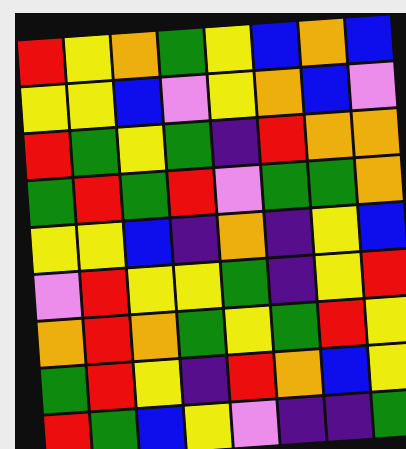[["red", "yellow", "orange", "green", "yellow", "blue", "orange", "blue"], ["yellow", "yellow", "blue", "violet", "yellow", "orange", "blue", "violet"], ["red", "green", "yellow", "green", "indigo", "red", "orange", "orange"], ["green", "red", "green", "red", "violet", "green", "green", "orange"], ["yellow", "yellow", "blue", "indigo", "orange", "indigo", "yellow", "blue"], ["violet", "red", "yellow", "yellow", "green", "indigo", "yellow", "red"], ["orange", "red", "orange", "green", "yellow", "green", "red", "yellow"], ["green", "red", "yellow", "indigo", "red", "orange", "blue", "yellow"], ["red", "green", "blue", "yellow", "violet", "indigo", "indigo", "green"]]